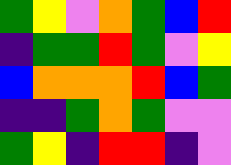[["green", "yellow", "violet", "orange", "green", "blue", "red"], ["indigo", "green", "green", "red", "green", "violet", "yellow"], ["blue", "orange", "orange", "orange", "red", "blue", "green"], ["indigo", "indigo", "green", "orange", "green", "violet", "violet"], ["green", "yellow", "indigo", "red", "red", "indigo", "violet"]]